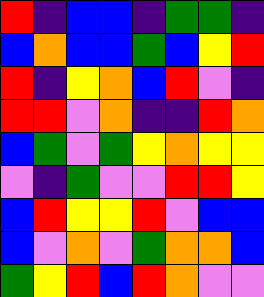[["red", "indigo", "blue", "blue", "indigo", "green", "green", "indigo"], ["blue", "orange", "blue", "blue", "green", "blue", "yellow", "red"], ["red", "indigo", "yellow", "orange", "blue", "red", "violet", "indigo"], ["red", "red", "violet", "orange", "indigo", "indigo", "red", "orange"], ["blue", "green", "violet", "green", "yellow", "orange", "yellow", "yellow"], ["violet", "indigo", "green", "violet", "violet", "red", "red", "yellow"], ["blue", "red", "yellow", "yellow", "red", "violet", "blue", "blue"], ["blue", "violet", "orange", "violet", "green", "orange", "orange", "blue"], ["green", "yellow", "red", "blue", "red", "orange", "violet", "violet"]]